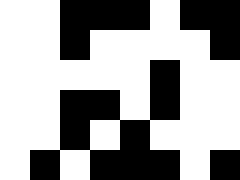[["white", "white", "black", "black", "black", "white", "black", "black"], ["white", "white", "black", "white", "white", "white", "white", "black"], ["white", "white", "white", "white", "white", "black", "white", "white"], ["white", "white", "black", "black", "white", "black", "white", "white"], ["white", "white", "black", "white", "black", "white", "white", "white"], ["white", "black", "white", "black", "black", "black", "white", "black"]]